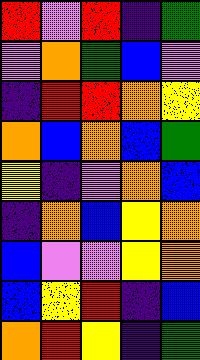[["red", "violet", "red", "indigo", "green"], ["violet", "orange", "green", "blue", "violet"], ["indigo", "red", "red", "orange", "yellow"], ["orange", "blue", "orange", "blue", "green"], ["yellow", "indigo", "violet", "orange", "blue"], ["indigo", "orange", "blue", "yellow", "orange"], ["blue", "violet", "violet", "yellow", "orange"], ["blue", "yellow", "red", "indigo", "blue"], ["orange", "red", "yellow", "indigo", "green"]]